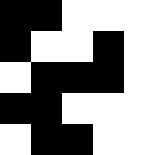[["black", "black", "white", "white", "white"], ["black", "white", "white", "black", "white"], ["white", "black", "black", "black", "white"], ["black", "black", "white", "white", "white"], ["white", "black", "black", "white", "white"]]